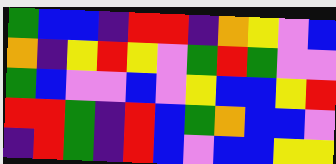[["green", "blue", "blue", "indigo", "red", "red", "indigo", "orange", "yellow", "violet", "blue"], ["orange", "indigo", "yellow", "red", "yellow", "violet", "green", "red", "green", "violet", "violet"], ["green", "blue", "violet", "violet", "blue", "violet", "yellow", "blue", "blue", "yellow", "red"], ["red", "red", "green", "indigo", "red", "blue", "green", "orange", "blue", "blue", "violet"], ["indigo", "red", "green", "indigo", "red", "blue", "violet", "blue", "blue", "yellow", "yellow"]]